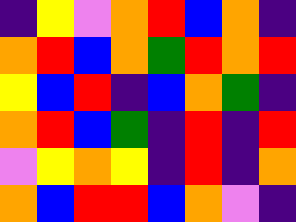[["indigo", "yellow", "violet", "orange", "red", "blue", "orange", "indigo"], ["orange", "red", "blue", "orange", "green", "red", "orange", "red"], ["yellow", "blue", "red", "indigo", "blue", "orange", "green", "indigo"], ["orange", "red", "blue", "green", "indigo", "red", "indigo", "red"], ["violet", "yellow", "orange", "yellow", "indigo", "red", "indigo", "orange"], ["orange", "blue", "red", "red", "blue", "orange", "violet", "indigo"]]